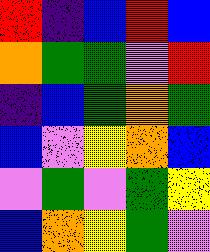[["red", "indigo", "blue", "red", "blue"], ["orange", "green", "green", "violet", "red"], ["indigo", "blue", "green", "orange", "green"], ["blue", "violet", "yellow", "orange", "blue"], ["violet", "green", "violet", "green", "yellow"], ["blue", "orange", "yellow", "green", "violet"]]